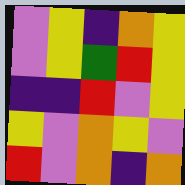[["violet", "yellow", "indigo", "orange", "yellow"], ["violet", "yellow", "green", "red", "yellow"], ["indigo", "indigo", "red", "violet", "yellow"], ["yellow", "violet", "orange", "yellow", "violet"], ["red", "violet", "orange", "indigo", "orange"]]